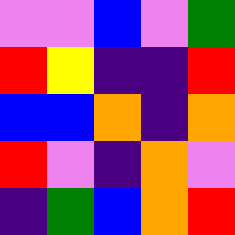[["violet", "violet", "blue", "violet", "green"], ["red", "yellow", "indigo", "indigo", "red"], ["blue", "blue", "orange", "indigo", "orange"], ["red", "violet", "indigo", "orange", "violet"], ["indigo", "green", "blue", "orange", "red"]]